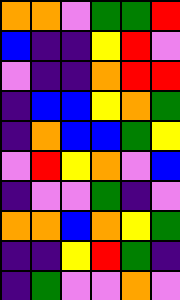[["orange", "orange", "violet", "green", "green", "red"], ["blue", "indigo", "indigo", "yellow", "red", "violet"], ["violet", "indigo", "indigo", "orange", "red", "red"], ["indigo", "blue", "blue", "yellow", "orange", "green"], ["indigo", "orange", "blue", "blue", "green", "yellow"], ["violet", "red", "yellow", "orange", "violet", "blue"], ["indigo", "violet", "violet", "green", "indigo", "violet"], ["orange", "orange", "blue", "orange", "yellow", "green"], ["indigo", "indigo", "yellow", "red", "green", "indigo"], ["indigo", "green", "violet", "violet", "orange", "violet"]]